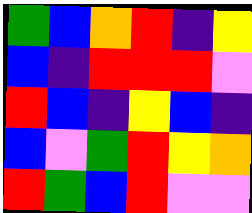[["green", "blue", "orange", "red", "indigo", "yellow"], ["blue", "indigo", "red", "red", "red", "violet"], ["red", "blue", "indigo", "yellow", "blue", "indigo"], ["blue", "violet", "green", "red", "yellow", "orange"], ["red", "green", "blue", "red", "violet", "violet"]]